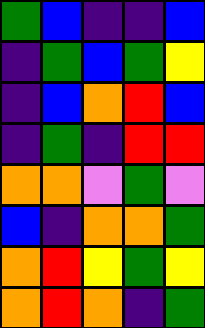[["green", "blue", "indigo", "indigo", "blue"], ["indigo", "green", "blue", "green", "yellow"], ["indigo", "blue", "orange", "red", "blue"], ["indigo", "green", "indigo", "red", "red"], ["orange", "orange", "violet", "green", "violet"], ["blue", "indigo", "orange", "orange", "green"], ["orange", "red", "yellow", "green", "yellow"], ["orange", "red", "orange", "indigo", "green"]]